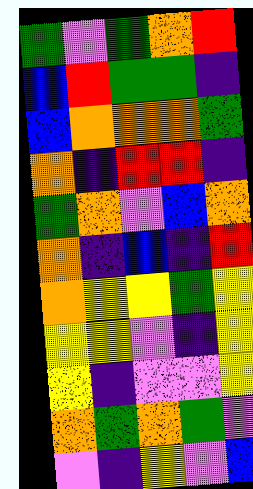[["green", "violet", "green", "orange", "red"], ["blue", "red", "green", "green", "indigo"], ["blue", "orange", "orange", "orange", "green"], ["orange", "indigo", "red", "red", "indigo"], ["green", "orange", "violet", "blue", "orange"], ["orange", "indigo", "blue", "indigo", "red"], ["orange", "yellow", "yellow", "green", "yellow"], ["yellow", "yellow", "violet", "indigo", "yellow"], ["yellow", "indigo", "violet", "violet", "yellow"], ["orange", "green", "orange", "green", "violet"], ["violet", "indigo", "yellow", "violet", "blue"]]